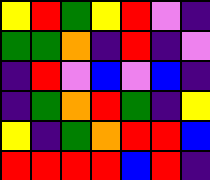[["yellow", "red", "green", "yellow", "red", "violet", "indigo"], ["green", "green", "orange", "indigo", "red", "indigo", "violet"], ["indigo", "red", "violet", "blue", "violet", "blue", "indigo"], ["indigo", "green", "orange", "red", "green", "indigo", "yellow"], ["yellow", "indigo", "green", "orange", "red", "red", "blue"], ["red", "red", "red", "red", "blue", "red", "indigo"]]